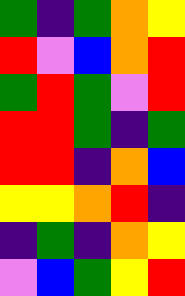[["green", "indigo", "green", "orange", "yellow"], ["red", "violet", "blue", "orange", "red"], ["green", "red", "green", "violet", "red"], ["red", "red", "green", "indigo", "green"], ["red", "red", "indigo", "orange", "blue"], ["yellow", "yellow", "orange", "red", "indigo"], ["indigo", "green", "indigo", "orange", "yellow"], ["violet", "blue", "green", "yellow", "red"]]